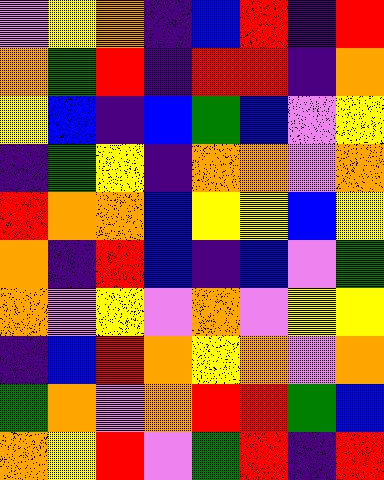[["violet", "yellow", "orange", "indigo", "blue", "red", "indigo", "red"], ["orange", "green", "red", "indigo", "red", "red", "indigo", "orange"], ["yellow", "blue", "indigo", "blue", "green", "blue", "violet", "yellow"], ["indigo", "green", "yellow", "indigo", "orange", "orange", "violet", "orange"], ["red", "orange", "orange", "blue", "yellow", "yellow", "blue", "yellow"], ["orange", "indigo", "red", "blue", "indigo", "blue", "violet", "green"], ["orange", "violet", "yellow", "violet", "orange", "violet", "yellow", "yellow"], ["indigo", "blue", "red", "orange", "yellow", "orange", "violet", "orange"], ["green", "orange", "violet", "orange", "red", "red", "green", "blue"], ["orange", "yellow", "red", "violet", "green", "red", "indigo", "red"]]